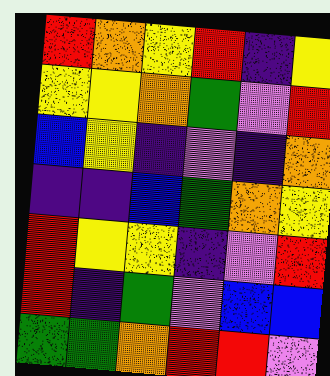[["red", "orange", "yellow", "red", "indigo", "yellow"], ["yellow", "yellow", "orange", "green", "violet", "red"], ["blue", "yellow", "indigo", "violet", "indigo", "orange"], ["indigo", "indigo", "blue", "green", "orange", "yellow"], ["red", "yellow", "yellow", "indigo", "violet", "red"], ["red", "indigo", "green", "violet", "blue", "blue"], ["green", "green", "orange", "red", "red", "violet"]]